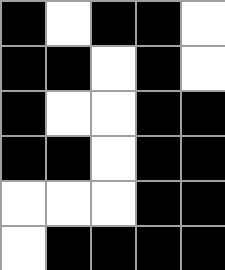[["black", "white", "black", "black", "white"], ["black", "black", "white", "black", "white"], ["black", "white", "white", "black", "black"], ["black", "black", "white", "black", "black"], ["white", "white", "white", "black", "black"], ["white", "black", "black", "black", "black"]]